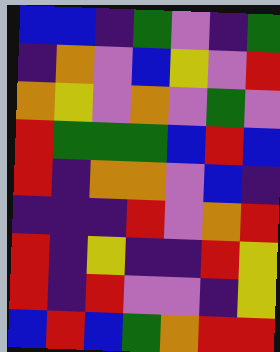[["blue", "blue", "indigo", "green", "violet", "indigo", "green"], ["indigo", "orange", "violet", "blue", "yellow", "violet", "red"], ["orange", "yellow", "violet", "orange", "violet", "green", "violet"], ["red", "green", "green", "green", "blue", "red", "blue"], ["red", "indigo", "orange", "orange", "violet", "blue", "indigo"], ["indigo", "indigo", "indigo", "red", "violet", "orange", "red"], ["red", "indigo", "yellow", "indigo", "indigo", "red", "yellow"], ["red", "indigo", "red", "violet", "violet", "indigo", "yellow"], ["blue", "red", "blue", "green", "orange", "red", "red"]]